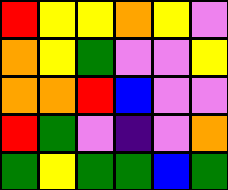[["red", "yellow", "yellow", "orange", "yellow", "violet"], ["orange", "yellow", "green", "violet", "violet", "yellow"], ["orange", "orange", "red", "blue", "violet", "violet"], ["red", "green", "violet", "indigo", "violet", "orange"], ["green", "yellow", "green", "green", "blue", "green"]]